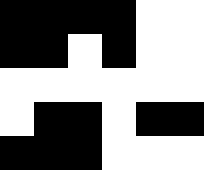[["black", "black", "black", "black", "white", "white"], ["black", "black", "white", "black", "white", "white"], ["white", "white", "white", "white", "white", "white"], ["white", "black", "black", "white", "black", "black"], ["black", "black", "black", "white", "white", "white"]]